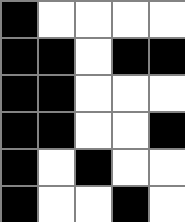[["black", "white", "white", "white", "white"], ["black", "black", "white", "black", "black"], ["black", "black", "white", "white", "white"], ["black", "black", "white", "white", "black"], ["black", "white", "black", "white", "white"], ["black", "white", "white", "black", "white"]]